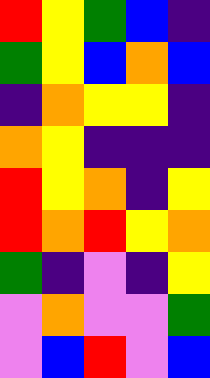[["red", "yellow", "green", "blue", "indigo"], ["green", "yellow", "blue", "orange", "blue"], ["indigo", "orange", "yellow", "yellow", "indigo"], ["orange", "yellow", "indigo", "indigo", "indigo"], ["red", "yellow", "orange", "indigo", "yellow"], ["red", "orange", "red", "yellow", "orange"], ["green", "indigo", "violet", "indigo", "yellow"], ["violet", "orange", "violet", "violet", "green"], ["violet", "blue", "red", "violet", "blue"]]